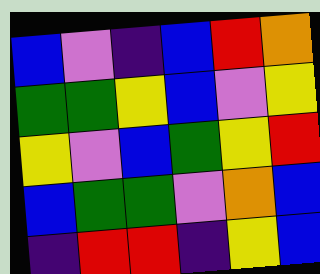[["blue", "violet", "indigo", "blue", "red", "orange"], ["green", "green", "yellow", "blue", "violet", "yellow"], ["yellow", "violet", "blue", "green", "yellow", "red"], ["blue", "green", "green", "violet", "orange", "blue"], ["indigo", "red", "red", "indigo", "yellow", "blue"]]